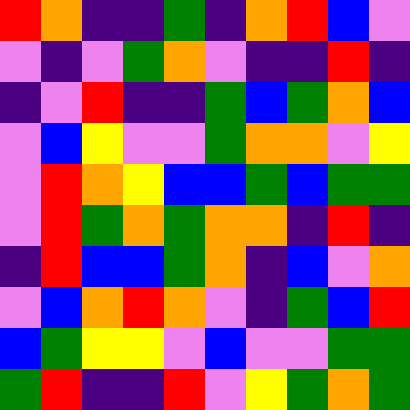[["red", "orange", "indigo", "indigo", "green", "indigo", "orange", "red", "blue", "violet"], ["violet", "indigo", "violet", "green", "orange", "violet", "indigo", "indigo", "red", "indigo"], ["indigo", "violet", "red", "indigo", "indigo", "green", "blue", "green", "orange", "blue"], ["violet", "blue", "yellow", "violet", "violet", "green", "orange", "orange", "violet", "yellow"], ["violet", "red", "orange", "yellow", "blue", "blue", "green", "blue", "green", "green"], ["violet", "red", "green", "orange", "green", "orange", "orange", "indigo", "red", "indigo"], ["indigo", "red", "blue", "blue", "green", "orange", "indigo", "blue", "violet", "orange"], ["violet", "blue", "orange", "red", "orange", "violet", "indigo", "green", "blue", "red"], ["blue", "green", "yellow", "yellow", "violet", "blue", "violet", "violet", "green", "green"], ["green", "red", "indigo", "indigo", "red", "violet", "yellow", "green", "orange", "green"]]